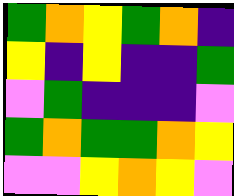[["green", "orange", "yellow", "green", "orange", "indigo"], ["yellow", "indigo", "yellow", "indigo", "indigo", "green"], ["violet", "green", "indigo", "indigo", "indigo", "violet"], ["green", "orange", "green", "green", "orange", "yellow"], ["violet", "violet", "yellow", "orange", "yellow", "violet"]]